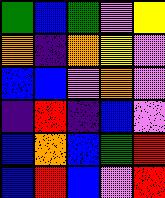[["green", "blue", "green", "violet", "yellow"], ["orange", "indigo", "orange", "yellow", "violet"], ["blue", "blue", "violet", "orange", "violet"], ["indigo", "red", "indigo", "blue", "violet"], ["blue", "orange", "blue", "green", "red"], ["blue", "red", "blue", "violet", "red"]]